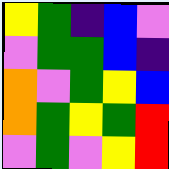[["yellow", "green", "indigo", "blue", "violet"], ["violet", "green", "green", "blue", "indigo"], ["orange", "violet", "green", "yellow", "blue"], ["orange", "green", "yellow", "green", "red"], ["violet", "green", "violet", "yellow", "red"]]